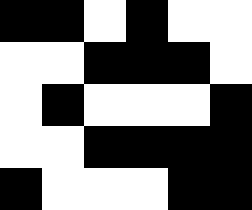[["black", "black", "white", "black", "white", "white"], ["white", "white", "black", "black", "black", "white"], ["white", "black", "white", "white", "white", "black"], ["white", "white", "black", "black", "black", "black"], ["black", "white", "white", "white", "black", "black"]]